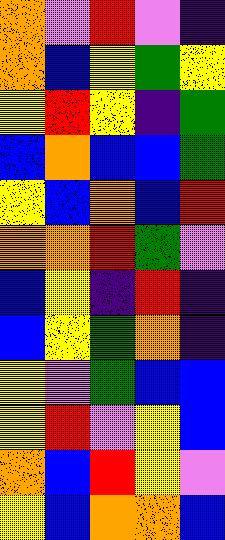[["orange", "violet", "red", "violet", "indigo"], ["orange", "blue", "yellow", "green", "yellow"], ["yellow", "red", "yellow", "indigo", "green"], ["blue", "orange", "blue", "blue", "green"], ["yellow", "blue", "orange", "blue", "red"], ["orange", "orange", "red", "green", "violet"], ["blue", "yellow", "indigo", "red", "indigo"], ["blue", "yellow", "green", "orange", "indigo"], ["yellow", "violet", "green", "blue", "blue"], ["yellow", "red", "violet", "yellow", "blue"], ["orange", "blue", "red", "yellow", "violet"], ["yellow", "blue", "orange", "orange", "blue"]]